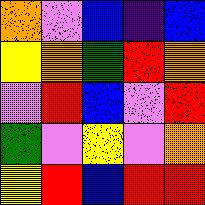[["orange", "violet", "blue", "indigo", "blue"], ["yellow", "orange", "green", "red", "orange"], ["violet", "red", "blue", "violet", "red"], ["green", "violet", "yellow", "violet", "orange"], ["yellow", "red", "blue", "red", "red"]]